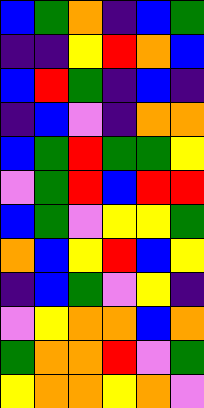[["blue", "green", "orange", "indigo", "blue", "green"], ["indigo", "indigo", "yellow", "red", "orange", "blue"], ["blue", "red", "green", "indigo", "blue", "indigo"], ["indigo", "blue", "violet", "indigo", "orange", "orange"], ["blue", "green", "red", "green", "green", "yellow"], ["violet", "green", "red", "blue", "red", "red"], ["blue", "green", "violet", "yellow", "yellow", "green"], ["orange", "blue", "yellow", "red", "blue", "yellow"], ["indigo", "blue", "green", "violet", "yellow", "indigo"], ["violet", "yellow", "orange", "orange", "blue", "orange"], ["green", "orange", "orange", "red", "violet", "green"], ["yellow", "orange", "orange", "yellow", "orange", "violet"]]